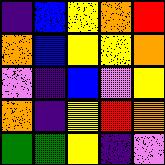[["indigo", "blue", "yellow", "orange", "red"], ["orange", "blue", "yellow", "yellow", "orange"], ["violet", "indigo", "blue", "violet", "yellow"], ["orange", "indigo", "yellow", "red", "orange"], ["green", "green", "yellow", "indigo", "violet"]]